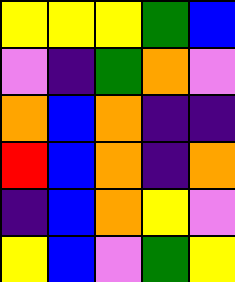[["yellow", "yellow", "yellow", "green", "blue"], ["violet", "indigo", "green", "orange", "violet"], ["orange", "blue", "orange", "indigo", "indigo"], ["red", "blue", "orange", "indigo", "orange"], ["indigo", "blue", "orange", "yellow", "violet"], ["yellow", "blue", "violet", "green", "yellow"]]